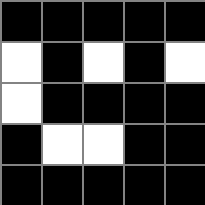[["black", "black", "black", "black", "black"], ["white", "black", "white", "black", "white"], ["white", "black", "black", "black", "black"], ["black", "white", "white", "black", "black"], ["black", "black", "black", "black", "black"]]